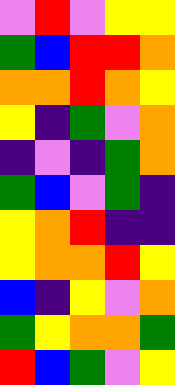[["violet", "red", "violet", "yellow", "yellow"], ["green", "blue", "red", "red", "orange"], ["orange", "orange", "red", "orange", "yellow"], ["yellow", "indigo", "green", "violet", "orange"], ["indigo", "violet", "indigo", "green", "orange"], ["green", "blue", "violet", "green", "indigo"], ["yellow", "orange", "red", "indigo", "indigo"], ["yellow", "orange", "orange", "red", "yellow"], ["blue", "indigo", "yellow", "violet", "orange"], ["green", "yellow", "orange", "orange", "green"], ["red", "blue", "green", "violet", "yellow"]]